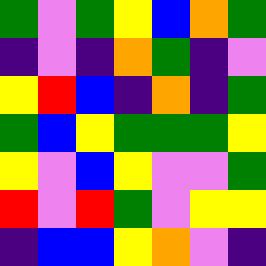[["green", "violet", "green", "yellow", "blue", "orange", "green"], ["indigo", "violet", "indigo", "orange", "green", "indigo", "violet"], ["yellow", "red", "blue", "indigo", "orange", "indigo", "green"], ["green", "blue", "yellow", "green", "green", "green", "yellow"], ["yellow", "violet", "blue", "yellow", "violet", "violet", "green"], ["red", "violet", "red", "green", "violet", "yellow", "yellow"], ["indigo", "blue", "blue", "yellow", "orange", "violet", "indigo"]]